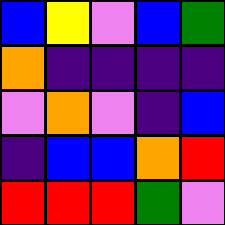[["blue", "yellow", "violet", "blue", "green"], ["orange", "indigo", "indigo", "indigo", "indigo"], ["violet", "orange", "violet", "indigo", "blue"], ["indigo", "blue", "blue", "orange", "red"], ["red", "red", "red", "green", "violet"]]